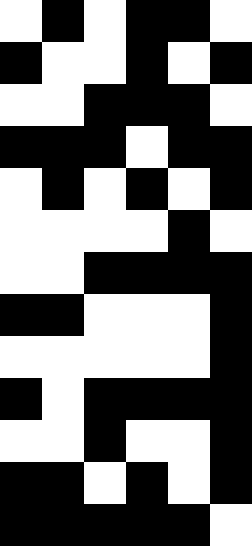[["white", "black", "white", "black", "black", "white"], ["black", "white", "white", "black", "white", "black"], ["white", "white", "black", "black", "black", "white"], ["black", "black", "black", "white", "black", "black"], ["white", "black", "white", "black", "white", "black"], ["white", "white", "white", "white", "black", "white"], ["white", "white", "black", "black", "black", "black"], ["black", "black", "white", "white", "white", "black"], ["white", "white", "white", "white", "white", "black"], ["black", "white", "black", "black", "black", "black"], ["white", "white", "black", "white", "white", "black"], ["black", "black", "white", "black", "white", "black"], ["black", "black", "black", "black", "black", "white"]]